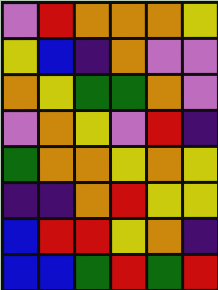[["violet", "red", "orange", "orange", "orange", "yellow"], ["yellow", "blue", "indigo", "orange", "violet", "violet"], ["orange", "yellow", "green", "green", "orange", "violet"], ["violet", "orange", "yellow", "violet", "red", "indigo"], ["green", "orange", "orange", "yellow", "orange", "yellow"], ["indigo", "indigo", "orange", "red", "yellow", "yellow"], ["blue", "red", "red", "yellow", "orange", "indigo"], ["blue", "blue", "green", "red", "green", "red"]]